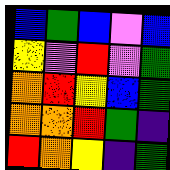[["blue", "green", "blue", "violet", "blue"], ["yellow", "violet", "red", "violet", "green"], ["orange", "red", "yellow", "blue", "green"], ["orange", "orange", "red", "green", "indigo"], ["red", "orange", "yellow", "indigo", "green"]]